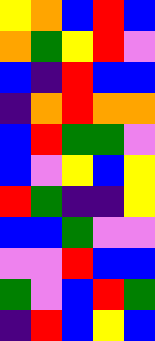[["yellow", "orange", "blue", "red", "blue"], ["orange", "green", "yellow", "red", "violet"], ["blue", "indigo", "red", "blue", "blue"], ["indigo", "orange", "red", "orange", "orange"], ["blue", "red", "green", "green", "violet"], ["blue", "violet", "yellow", "blue", "yellow"], ["red", "green", "indigo", "indigo", "yellow"], ["blue", "blue", "green", "violet", "violet"], ["violet", "violet", "red", "blue", "blue"], ["green", "violet", "blue", "red", "green"], ["indigo", "red", "blue", "yellow", "blue"]]